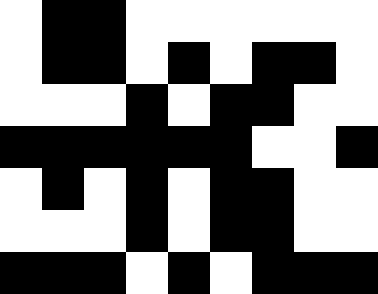[["white", "black", "black", "white", "white", "white", "white", "white", "white"], ["white", "black", "black", "white", "black", "white", "black", "black", "white"], ["white", "white", "white", "black", "white", "black", "black", "white", "white"], ["black", "black", "black", "black", "black", "black", "white", "white", "black"], ["white", "black", "white", "black", "white", "black", "black", "white", "white"], ["white", "white", "white", "black", "white", "black", "black", "white", "white"], ["black", "black", "black", "white", "black", "white", "black", "black", "black"]]